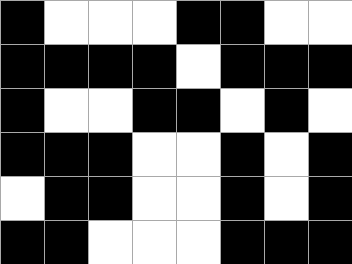[["black", "white", "white", "white", "black", "black", "white", "white"], ["black", "black", "black", "black", "white", "black", "black", "black"], ["black", "white", "white", "black", "black", "white", "black", "white"], ["black", "black", "black", "white", "white", "black", "white", "black"], ["white", "black", "black", "white", "white", "black", "white", "black"], ["black", "black", "white", "white", "white", "black", "black", "black"]]